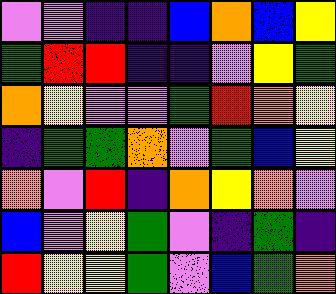[["violet", "violet", "indigo", "indigo", "blue", "orange", "blue", "yellow"], ["green", "red", "red", "indigo", "indigo", "violet", "yellow", "green"], ["orange", "yellow", "violet", "violet", "green", "red", "orange", "yellow"], ["indigo", "green", "green", "orange", "violet", "green", "blue", "yellow"], ["orange", "violet", "red", "indigo", "orange", "yellow", "orange", "violet"], ["blue", "violet", "yellow", "green", "violet", "indigo", "green", "indigo"], ["red", "yellow", "yellow", "green", "violet", "blue", "green", "orange"]]